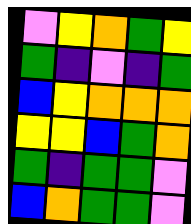[["violet", "yellow", "orange", "green", "yellow"], ["green", "indigo", "violet", "indigo", "green"], ["blue", "yellow", "orange", "orange", "orange"], ["yellow", "yellow", "blue", "green", "orange"], ["green", "indigo", "green", "green", "violet"], ["blue", "orange", "green", "green", "violet"]]